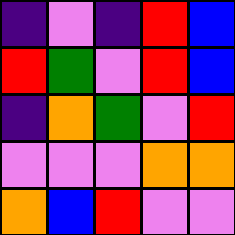[["indigo", "violet", "indigo", "red", "blue"], ["red", "green", "violet", "red", "blue"], ["indigo", "orange", "green", "violet", "red"], ["violet", "violet", "violet", "orange", "orange"], ["orange", "blue", "red", "violet", "violet"]]